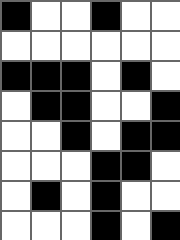[["black", "white", "white", "black", "white", "white"], ["white", "white", "white", "white", "white", "white"], ["black", "black", "black", "white", "black", "white"], ["white", "black", "black", "white", "white", "black"], ["white", "white", "black", "white", "black", "black"], ["white", "white", "white", "black", "black", "white"], ["white", "black", "white", "black", "white", "white"], ["white", "white", "white", "black", "white", "black"]]